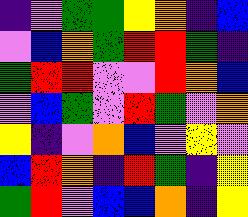[["indigo", "violet", "green", "green", "yellow", "orange", "indigo", "blue"], ["violet", "blue", "orange", "green", "red", "red", "green", "indigo"], ["green", "red", "red", "violet", "violet", "red", "orange", "blue"], ["violet", "blue", "green", "violet", "red", "green", "violet", "orange"], ["yellow", "indigo", "violet", "orange", "blue", "violet", "yellow", "violet"], ["blue", "red", "orange", "indigo", "red", "green", "indigo", "yellow"], ["green", "red", "violet", "blue", "blue", "orange", "indigo", "yellow"]]